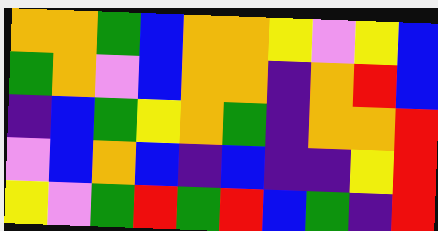[["orange", "orange", "green", "blue", "orange", "orange", "yellow", "violet", "yellow", "blue"], ["green", "orange", "violet", "blue", "orange", "orange", "indigo", "orange", "red", "blue"], ["indigo", "blue", "green", "yellow", "orange", "green", "indigo", "orange", "orange", "red"], ["violet", "blue", "orange", "blue", "indigo", "blue", "indigo", "indigo", "yellow", "red"], ["yellow", "violet", "green", "red", "green", "red", "blue", "green", "indigo", "red"]]